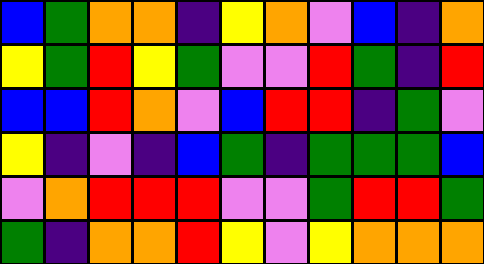[["blue", "green", "orange", "orange", "indigo", "yellow", "orange", "violet", "blue", "indigo", "orange"], ["yellow", "green", "red", "yellow", "green", "violet", "violet", "red", "green", "indigo", "red"], ["blue", "blue", "red", "orange", "violet", "blue", "red", "red", "indigo", "green", "violet"], ["yellow", "indigo", "violet", "indigo", "blue", "green", "indigo", "green", "green", "green", "blue"], ["violet", "orange", "red", "red", "red", "violet", "violet", "green", "red", "red", "green"], ["green", "indigo", "orange", "orange", "red", "yellow", "violet", "yellow", "orange", "orange", "orange"]]